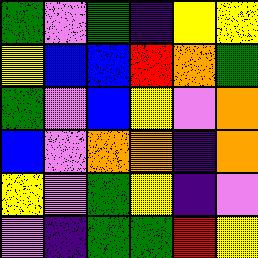[["green", "violet", "green", "indigo", "yellow", "yellow"], ["yellow", "blue", "blue", "red", "orange", "green"], ["green", "violet", "blue", "yellow", "violet", "orange"], ["blue", "violet", "orange", "orange", "indigo", "orange"], ["yellow", "violet", "green", "yellow", "indigo", "violet"], ["violet", "indigo", "green", "green", "red", "yellow"]]